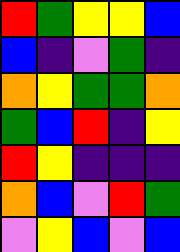[["red", "green", "yellow", "yellow", "blue"], ["blue", "indigo", "violet", "green", "indigo"], ["orange", "yellow", "green", "green", "orange"], ["green", "blue", "red", "indigo", "yellow"], ["red", "yellow", "indigo", "indigo", "indigo"], ["orange", "blue", "violet", "red", "green"], ["violet", "yellow", "blue", "violet", "blue"]]